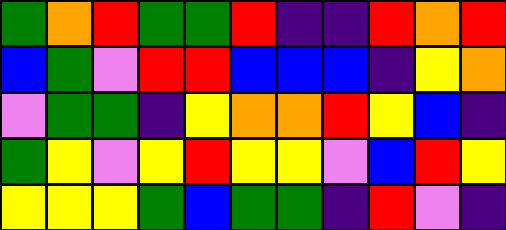[["green", "orange", "red", "green", "green", "red", "indigo", "indigo", "red", "orange", "red"], ["blue", "green", "violet", "red", "red", "blue", "blue", "blue", "indigo", "yellow", "orange"], ["violet", "green", "green", "indigo", "yellow", "orange", "orange", "red", "yellow", "blue", "indigo"], ["green", "yellow", "violet", "yellow", "red", "yellow", "yellow", "violet", "blue", "red", "yellow"], ["yellow", "yellow", "yellow", "green", "blue", "green", "green", "indigo", "red", "violet", "indigo"]]